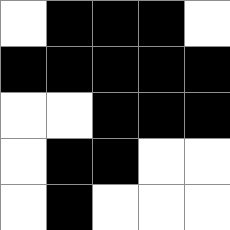[["white", "black", "black", "black", "white"], ["black", "black", "black", "black", "black"], ["white", "white", "black", "black", "black"], ["white", "black", "black", "white", "white"], ["white", "black", "white", "white", "white"]]